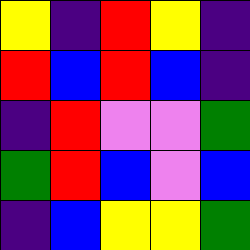[["yellow", "indigo", "red", "yellow", "indigo"], ["red", "blue", "red", "blue", "indigo"], ["indigo", "red", "violet", "violet", "green"], ["green", "red", "blue", "violet", "blue"], ["indigo", "blue", "yellow", "yellow", "green"]]